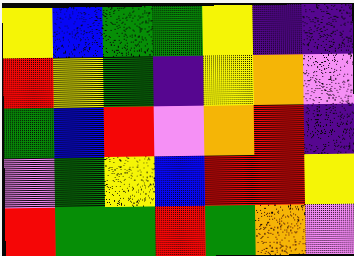[["yellow", "blue", "green", "green", "yellow", "indigo", "indigo"], ["red", "yellow", "green", "indigo", "yellow", "orange", "violet"], ["green", "blue", "red", "violet", "orange", "red", "indigo"], ["violet", "green", "yellow", "blue", "red", "red", "yellow"], ["red", "green", "green", "red", "green", "orange", "violet"]]